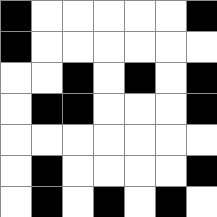[["black", "white", "white", "white", "white", "white", "black"], ["black", "white", "white", "white", "white", "white", "white"], ["white", "white", "black", "white", "black", "white", "black"], ["white", "black", "black", "white", "white", "white", "black"], ["white", "white", "white", "white", "white", "white", "white"], ["white", "black", "white", "white", "white", "white", "black"], ["white", "black", "white", "black", "white", "black", "white"]]